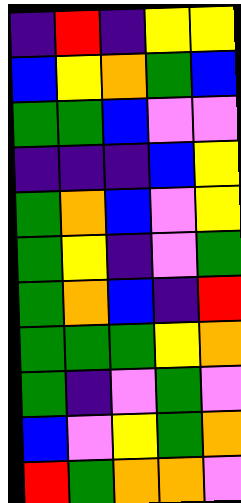[["indigo", "red", "indigo", "yellow", "yellow"], ["blue", "yellow", "orange", "green", "blue"], ["green", "green", "blue", "violet", "violet"], ["indigo", "indigo", "indigo", "blue", "yellow"], ["green", "orange", "blue", "violet", "yellow"], ["green", "yellow", "indigo", "violet", "green"], ["green", "orange", "blue", "indigo", "red"], ["green", "green", "green", "yellow", "orange"], ["green", "indigo", "violet", "green", "violet"], ["blue", "violet", "yellow", "green", "orange"], ["red", "green", "orange", "orange", "violet"]]